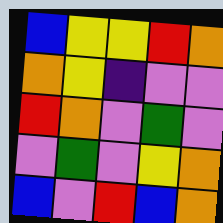[["blue", "yellow", "yellow", "red", "orange"], ["orange", "yellow", "indigo", "violet", "violet"], ["red", "orange", "violet", "green", "violet"], ["violet", "green", "violet", "yellow", "orange"], ["blue", "violet", "red", "blue", "orange"]]